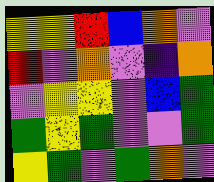[["yellow", "yellow", "red", "blue", "orange", "violet"], ["red", "violet", "orange", "violet", "indigo", "orange"], ["violet", "yellow", "yellow", "violet", "blue", "green"], ["green", "yellow", "green", "violet", "violet", "green"], ["yellow", "green", "violet", "green", "orange", "violet"]]